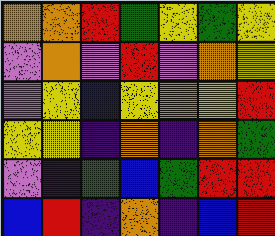[["orange", "orange", "red", "green", "yellow", "green", "yellow"], ["violet", "orange", "violet", "red", "violet", "orange", "yellow"], ["violet", "yellow", "blue", "yellow", "orange", "yellow", "red"], ["yellow", "yellow", "indigo", "orange", "indigo", "orange", "green"], ["violet", "indigo", "green", "blue", "green", "red", "red"], ["blue", "red", "indigo", "orange", "indigo", "blue", "red"]]